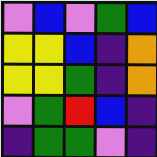[["violet", "blue", "violet", "green", "blue"], ["yellow", "yellow", "blue", "indigo", "orange"], ["yellow", "yellow", "green", "indigo", "orange"], ["violet", "green", "red", "blue", "indigo"], ["indigo", "green", "green", "violet", "indigo"]]